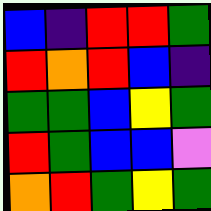[["blue", "indigo", "red", "red", "green"], ["red", "orange", "red", "blue", "indigo"], ["green", "green", "blue", "yellow", "green"], ["red", "green", "blue", "blue", "violet"], ["orange", "red", "green", "yellow", "green"]]